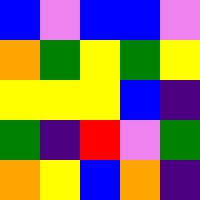[["blue", "violet", "blue", "blue", "violet"], ["orange", "green", "yellow", "green", "yellow"], ["yellow", "yellow", "yellow", "blue", "indigo"], ["green", "indigo", "red", "violet", "green"], ["orange", "yellow", "blue", "orange", "indigo"]]